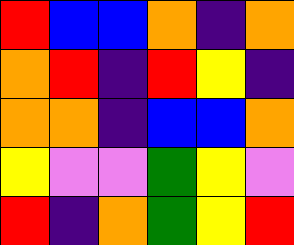[["red", "blue", "blue", "orange", "indigo", "orange"], ["orange", "red", "indigo", "red", "yellow", "indigo"], ["orange", "orange", "indigo", "blue", "blue", "orange"], ["yellow", "violet", "violet", "green", "yellow", "violet"], ["red", "indigo", "orange", "green", "yellow", "red"]]